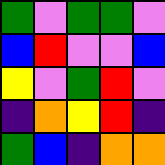[["green", "violet", "green", "green", "violet"], ["blue", "red", "violet", "violet", "blue"], ["yellow", "violet", "green", "red", "violet"], ["indigo", "orange", "yellow", "red", "indigo"], ["green", "blue", "indigo", "orange", "orange"]]